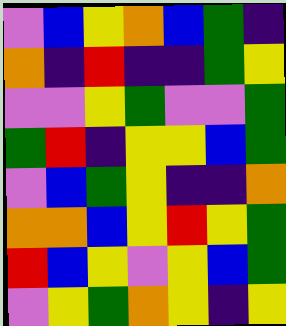[["violet", "blue", "yellow", "orange", "blue", "green", "indigo"], ["orange", "indigo", "red", "indigo", "indigo", "green", "yellow"], ["violet", "violet", "yellow", "green", "violet", "violet", "green"], ["green", "red", "indigo", "yellow", "yellow", "blue", "green"], ["violet", "blue", "green", "yellow", "indigo", "indigo", "orange"], ["orange", "orange", "blue", "yellow", "red", "yellow", "green"], ["red", "blue", "yellow", "violet", "yellow", "blue", "green"], ["violet", "yellow", "green", "orange", "yellow", "indigo", "yellow"]]